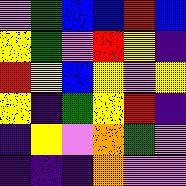[["violet", "green", "blue", "blue", "red", "blue"], ["yellow", "green", "violet", "red", "yellow", "indigo"], ["red", "yellow", "blue", "yellow", "violet", "yellow"], ["yellow", "indigo", "green", "yellow", "red", "indigo"], ["indigo", "yellow", "violet", "orange", "green", "violet"], ["indigo", "indigo", "indigo", "orange", "violet", "violet"]]